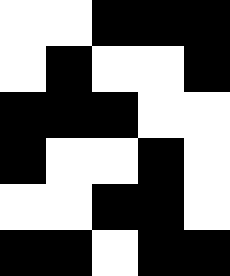[["white", "white", "black", "black", "black"], ["white", "black", "white", "white", "black"], ["black", "black", "black", "white", "white"], ["black", "white", "white", "black", "white"], ["white", "white", "black", "black", "white"], ["black", "black", "white", "black", "black"]]